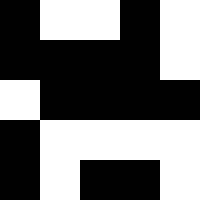[["black", "white", "white", "black", "white"], ["black", "black", "black", "black", "white"], ["white", "black", "black", "black", "black"], ["black", "white", "white", "white", "white"], ["black", "white", "black", "black", "white"]]